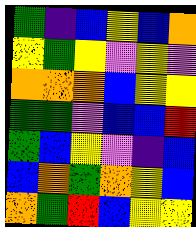[["green", "indigo", "blue", "yellow", "blue", "orange"], ["yellow", "green", "yellow", "violet", "yellow", "violet"], ["orange", "orange", "orange", "blue", "yellow", "yellow"], ["green", "green", "violet", "blue", "blue", "red"], ["green", "blue", "yellow", "violet", "indigo", "blue"], ["blue", "orange", "green", "orange", "yellow", "blue"], ["orange", "green", "red", "blue", "yellow", "yellow"]]